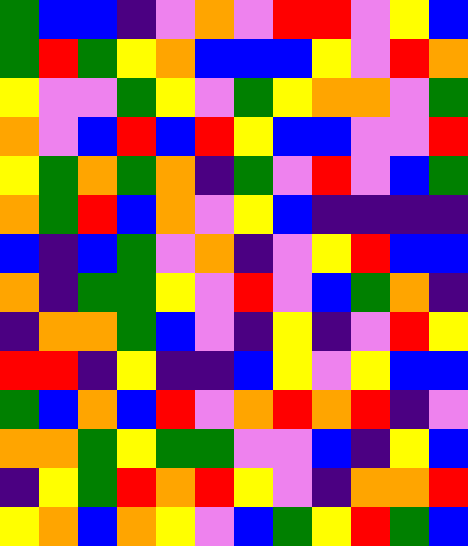[["green", "blue", "blue", "indigo", "violet", "orange", "violet", "red", "red", "violet", "yellow", "blue"], ["green", "red", "green", "yellow", "orange", "blue", "blue", "blue", "yellow", "violet", "red", "orange"], ["yellow", "violet", "violet", "green", "yellow", "violet", "green", "yellow", "orange", "orange", "violet", "green"], ["orange", "violet", "blue", "red", "blue", "red", "yellow", "blue", "blue", "violet", "violet", "red"], ["yellow", "green", "orange", "green", "orange", "indigo", "green", "violet", "red", "violet", "blue", "green"], ["orange", "green", "red", "blue", "orange", "violet", "yellow", "blue", "indigo", "indigo", "indigo", "indigo"], ["blue", "indigo", "blue", "green", "violet", "orange", "indigo", "violet", "yellow", "red", "blue", "blue"], ["orange", "indigo", "green", "green", "yellow", "violet", "red", "violet", "blue", "green", "orange", "indigo"], ["indigo", "orange", "orange", "green", "blue", "violet", "indigo", "yellow", "indigo", "violet", "red", "yellow"], ["red", "red", "indigo", "yellow", "indigo", "indigo", "blue", "yellow", "violet", "yellow", "blue", "blue"], ["green", "blue", "orange", "blue", "red", "violet", "orange", "red", "orange", "red", "indigo", "violet"], ["orange", "orange", "green", "yellow", "green", "green", "violet", "violet", "blue", "indigo", "yellow", "blue"], ["indigo", "yellow", "green", "red", "orange", "red", "yellow", "violet", "indigo", "orange", "orange", "red"], ["yellow", "orange", "blue", "orange", "yellow", "violet", "blue", "green", "yellow", "red", "green", "blue"]]